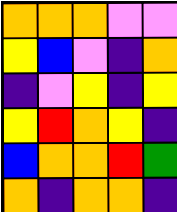[["orange", "orange", "orange", "violet", "violet"], ["yellow", "blue", "violet", "indigo", "orange"], ["indigo", "violet", "yellow", "indigo", "yellow"], ["yellow", "red", "orange", "yellow", "indigo"], ["blue", "orange", "orange", "red", "green"], ["orange", "indigo", "orange", "orange", "indigo"]]